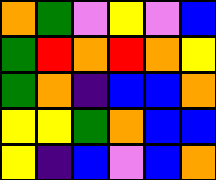[["orange", "green", "violet", "yellow", "violet", "blue"], ["green", "red", "orange", "red", "orange", "yellow"], ["green", "orange", "indigo", "blue", "blue", "orange"], ["yellow", "yellow", "green", "orange", "blue", "blue"], ["yellow", "indigo", "blue", "violet", "blue", "orange"]]